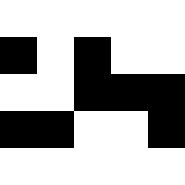[["white", "white", "white", "white", "white"], ["black", "white", "black", "white", "white"], ["white", "white", "black", "black", "black"], ["black", "black", "white", "white", "black"], ["white", "white", "white", "white", "white"]]